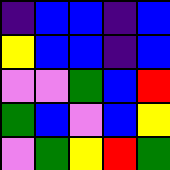[["indigo", "blue", "blue", "indigo", "blue"], ["yellow", "blue", "blue", "indigo", "blue"], ["violet", "violet", "green", "blue", "red"], ["green", "blue", "violet", "blue", "yellow"], ["violet", "green", "yellow", "red", "green"]]